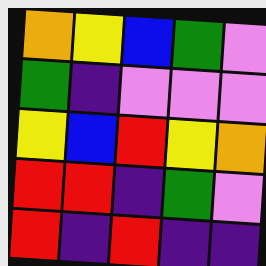[["orange", "yellow", "blue", "green", "violet"], ["green", "indigo", "violet", "violet", "violet"], ["yellow", "blue", "red", "yellow", "orange"], ["red", "red", "indigo", "green", "violet"], ["red", "indigo", "red", "indigo", "indigo"]]